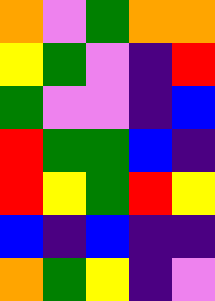[["orange", "violet", "green", "orange", "orange"], ["yellow", "green", "violet", "indigo", "red"], ["green", "violet", "violet", "indigo", "blue"], ["red", "green", "green", "blue", "indigo"], ["red", "yellow", "green", "red", "yellow"], ["blue", "indigo", "blue", "indigo", "indigo"], ["orange", "green", "yellow", "indigo", "violet"]]